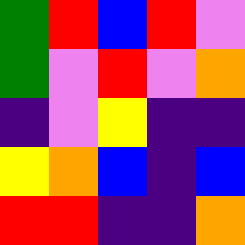[["green", "red", "blue", "red", "violet"], ["green", "violet", "red", "violet", "orange"], ["indigo", "violet", "yellow", "indigo", "indigo"], ["yellow", "orange", "blue", "indigo", "blue"], ["red", "red", "indigo", "indigo", "orange"]]